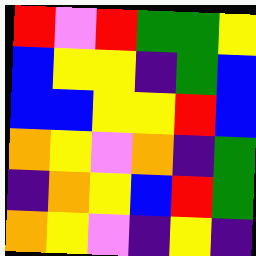[["red", "violet", "red", "green", "green", "yellow"], ["blue", "yellow", "yellow", "indigo", "green", "blue"], ["blue", "blue", "yellow", "yellow", "red", "blue"], ["orange", "yellow", "violet", "orange", "indigo", "green"], ["indigo", "orange", "yellow", "blue", "red", "green"], ["orange", "yellow", "violet", "indigo", "yellow", "indigo"]]